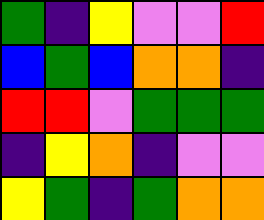[["green", "indigo", "yellow", "violet", "violet", "red"], ["blue", "green", "blue", "orange", "orange", "indigo"], ["red", "red", "violet", "green", "green", "green"], ["indigo", "yellow", "orange", "indigo", "violet", "violet"], ["yellow", "green", "indigo", "green", "orange", "orange"]]